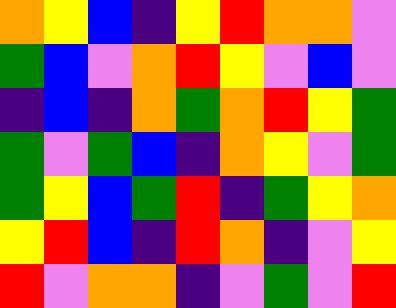[["orange", "yellow", "blue", "indigo", "yellow", "red", "orange", "orange", "violet"], ["green", "blue", "violet", "orange", "red", "yellow", "violet", "blue", "violet"], ["indigo", "blue", "indigo", "orange", "green", "orange", "red", "yellow", "green"], ["green", "violet", "green", "blue", "indigo", "orange", "yellow", "violet", "green"], ["green", "yellow", "blue", "green", "red", "indigo", "green", "yellow", "orange"], ["yellow", "red", "blue", "indigo", "red", "orange", "indigo", "violet", "yellow"], ["red", "violet", "orange", "orange", "indigo", "violet", "green", "violet", "red"]]